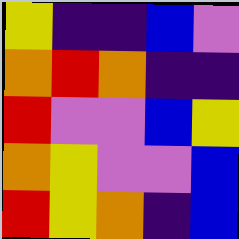[["yellow", "indigo", "indigo", "blue", "violet"], ["orange", "red", "orange", "indigo", "indigo"], ["red", "violet", "violet", "blue", "yellow"], ["orange", "yellow", "violet", "violet", "blue"], ["red", "yellow", "orange", "indigo", "blue"]]